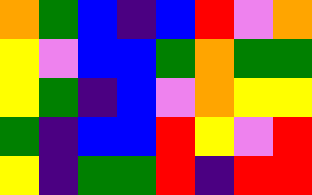[["orange", "green", "blue", "indigo", "blue", "red", "violet", "orange"], ["yellow", "violet", "blue", "blue", "green", "orange", "green", "green"], ["yellow", "green", "indigo", "blue", "violet", "orange", "yellow", "yellow"], ["green", "indigo", "blue", "blue", "red", "yellow", "violet", "red"], ["yellow", "indigo", "green", "green", "red", "indigo", "red", "red"]]